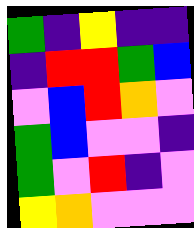[["green", "indigo", "yellow", "indigo", "indigo"], ["indigo", "red", "red", "green", "blue"], ["violet", "blue", "red", "orange", "violet"], ["green", "blue", "violet", "violet", "indigo"], ["green", "violet", "red", "indigo", "violet"], ["yellow", "orange", "violet", "violet", "violet"]]